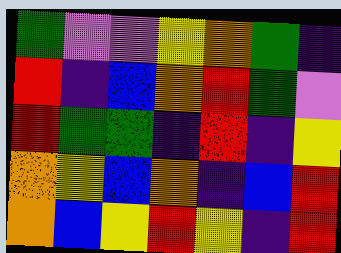[["green", "violet", "violet", "yellow", "orange", "green", "indigo"], ["red", "indigo", "blue", "orange", "red", "green", "violet"], ["red", "green", "green", "indigo", "red", "indigo", "yellow"], ["orange", "yellow", "blue", "orange", "indigo", "blue", "red"], ["orange", "blue", "yellow", "red", "yellow", "indigo", "red"]]